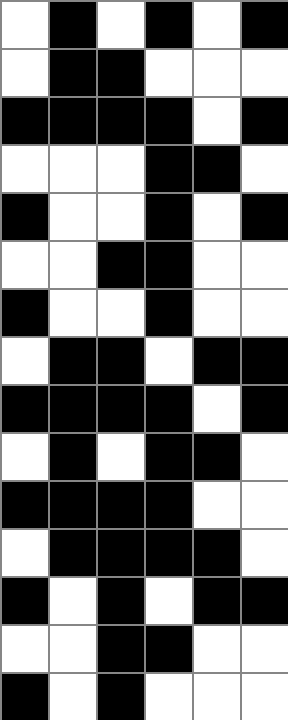[["white", "black", "white", "black", "white", "black"], ["white", "black", "black", "white", "white", "white"], ["black", "black", "black", "black", "white", "black"], ["white", "white", "white", "black", "black", "white"], ["black", "white", "white", "black", "white", "black"], ["white", "white", "black", "black", "white", "white"], ["black", "white", "white", "black", "white", "white"], ["white", "black", "black", "white", "black", "black"], ["black", "black", "black", "black", "white", "black"], ["white", "black", "white", "black", "black", "white"], ["black", "black", "black", "black", "white", "white"], ["white", "black", "black", "black", "black", "white"], ["black", "white", "black", "white", "black", "black"], ["white", "white", "black", "black", "white", "white"], ["black", "white", "black", "white", "white", "white"]]